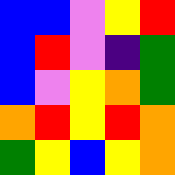[["blue", "blue", "violet", "yellow", "red"], ["blue", "red", "violet", "indigo", "green"], ["blue", "violet", "yellow", "orange", "green"], ["orange", "red", "yellow", "red", "orange"], ["green", "yellow", "blue", "yellow", "orange"]]